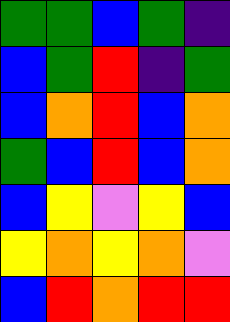[["green", "green", "blue", "green", "indigo"], ["blue", "green", "red", "indigo", "green"], ["blue", "orange", "red", "blue", "orange"], ["green", "blue", "red", "blue", "orange"], ["blue", "yellow", "violet", "yellow", "blue"], ["yellow", "orange", "yellow", "orange", "violet"], ["blue", "red", "orange", "red", "red"]]